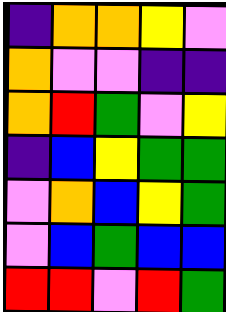[["indigo", "orange", "orange", "yellow", "violet"], ["orange", "violet", "violet", "indigo", "indigo"], ["orange", "red", "green", "violet", "yellow"], ["indigo", "blue", "yellow", "green", "green"], ["violet", "orange", "blue", "yellow", "green"], ["violet", "blue", "green", "blue", "blue"], ["red", "red", "violet", "red", "green"]]